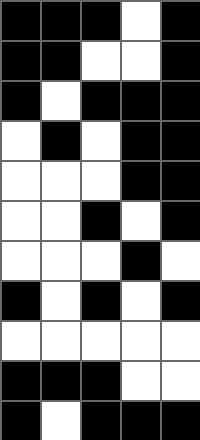[["black", "black", "black", "white", "black"], ["black", "black", "white", "white", "black"], ["black", "white", "black", "black", "black"], ["white", "black", "white", "black", "black"], ["white", "white", "white", "black", "black"], ["white", "white", "black", "white", "black"], ["white", "white", "white", "black", "white"], ["black", "white", "black", "white", "black"], ["white", "white", "white", "white", "white"], ["black", "black", "black", "white", "white"], ["black", "white", "black", "black", "black"]]